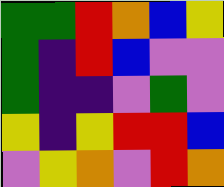[["green", "green", "red", "orange", "blue", "yellow"], ["green", "indigo", "red", "blue", "violet", "violet"], ["green", "indigo", "indigo", "violet", "green", "violet"], ["yellow", "indigo", "yellow", "red", "red", "blue"], ["violet", "yellow", "orange", "violet", "red", "orange"]]